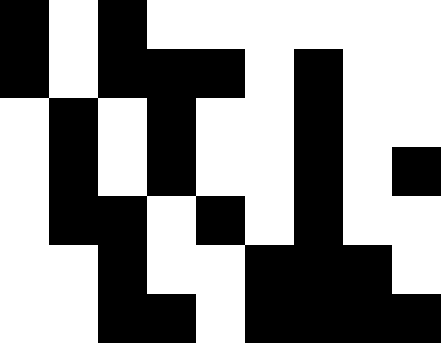[["black", "white", "black", "white", "white", "white", "white", "white", "white"], ["black", "white", "black", "black", "black", "white", "black", "white", "white"], ["white", "black", "white", "black", "white", "white", "black", "white", "white"], ["white", "black", "white", "black", "white", "white", "black", "white", "black"], ["white", "black", "black", "white", "black", "white", "black", "white", "white"], ["white", "white", "black", "white", "white", "black", "black", "black", "white"], ["white", "white", "black", "black", "white", "black", "black", "black", "black"]]